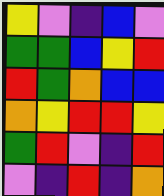[["yellow", "violet", "indigo", "blue", "violet"], ["green", "green", "blue", "yellow", "red"], ["red", "green", "orange", "blue", "blue"], ["orange", "yellow", "red", "red", "yellow"], ["green", "red", "violet", "indigo", "red"], ["violet", "indigo", "red", "indigo", "orange"]]